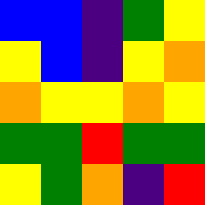[["blue", "blue", "indigo", "green", "yellow"], ["yellow", "blue", "indigo", "yellow", "orange"], ["orange", "yellow", "yellow", "orange", "yellow"], ["green", "green", "red", "green", "green"], ["yellow", "green", "orange", "indigo", "red"]]